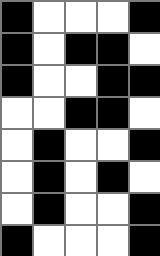[["black", "white", "white", "white", "black"], ["black", "white", "black", "black", "white"], ["black", "white", "white", "black", "black"], ["white", "white", "black", "black", "white"], ["white", "black", "white", "white", "black"], ["white", "black", "white", "black", "white"], ["white", "black", "white", "white", "black"], ["black", "white", "white", "white", "black"]]